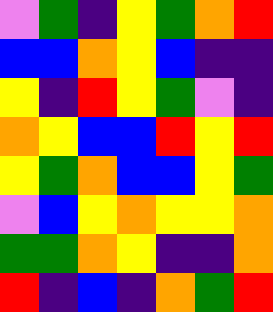[["violet", "green", "indigo", "yellow", "green", "orange", "red"], ["blue", "blue", "orange", "yellow", "blue", "indigo", "indigo"], ["yellow", "indigo", "red", "yellow", "green", "violet", "indigo"], ["orange", "yellow", "blue", "blue", "red", "yellow", "red"], ["yellow", "green", "orange", "blue", "blue", "yellow", "green"], ["violet", "blue", "yellow", "orange", "yellow", "yellow", "orange"], ["green", "green", "orange", "yellow", "indigo", "indigo", "orange"], ["red", "indigo", "blue", "indigo", "orange", "green", "red"]]